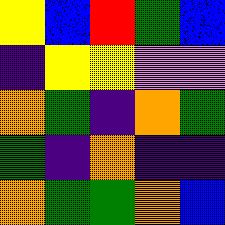[["yellow", "blue", "red", "green", "blue"], ["indigo", "yellow", "yellow", "violet", "violet"], ["orange", "green", "indigo", "orange", "green"], ["green", "indigo", "orange", "indigo", "indigo"], ["orange", "green", "green", "orange", "blue"]]